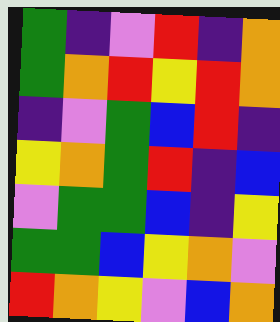[["green", "indigo", "violet", "red", "indigo", "orange"], ["green", "orange", "red", "yellow", "red", "orange"], ["indigo", "violet", "green", "blue", "red", "indigo"], ["yellow", "orange", "green", "red", "indigo", "blue"], ["violet", "green", "green", "blue", "indigo", "yellow"], ["green", "green", "blue", "yellow", "orange", "violet"], ["red", "orange", "yellow", "violet", "blue", "orange"]]